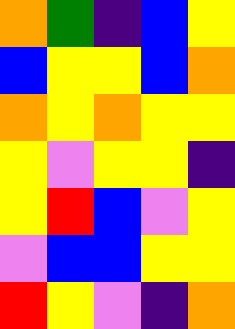[["orange", "green", "indigo", "blue", "yellow"], ["blue", "yellow", "yellow", "blue", "orange"], ["orange", "yellow", "orange", "yellow", "yellow"], ["yellow", "violet", "yellow", "yellow", "indigo"], ["yellow", "red", "blue", "violet", "yellow"], ["violet", "blue", "blue", "yellow", "yellow"], ["red", "yellow", "violet", "indigo", "orange"]]